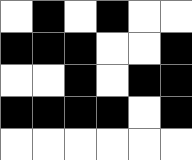[["white", "black", "white", "black", "white", "white"], ["black", "black", "black", "white", "white", "black"], ["white", "white", "black", "white", "black", "black"], ["black", "black", "black", "black", "white", "black"], ["white", "white", "white", "white", "white", "white"]]